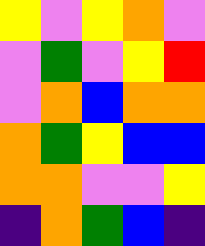[["yellow", "violet", "yellow", "orange", "violet"], ["violet", "green", "violet", "yellow", "red"], ["violet", "orange", "blue", "orange", "orange"], ["orange", "green", "yellow", "blue", "blue"], ["orange", "orange", "violet", "violet", "yellow"], ["indigo", "orange", "green", "blue", "indigo"]]